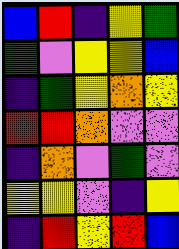[["blue", "red", "indigo", "yellow", "green"], ["green", "violet", "yellow", "yellow", "blue"], ["indigo", "green", "yellow", "orange", "yellow"], ["red", "red", "orange", "violet", "violet"], ["indigo", "orange", "violet", "green", "violet"], ["yellow", "yellow", "violet", "indigo", "yellow"], ["indigo", "red", "yellow", "red", "blue"]]